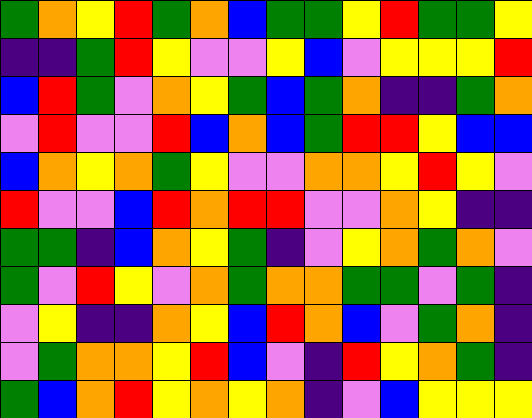[["green", "orange", "yellow", "red", "green", "orange", "blue", "green", "green", "yellow", "red", "green", "green", "yellow"], ["indigo", "indigo", "green", "red", "yellow", "violet", "violet", "yellow", "blue", "violet", "yellow", "yellow", "yellow", "red"], ["blue", "red", "green", "violet", "orange", "yellow", "green", "blue", "green", "orange", "indigo", "indigo", "green", "orange"], ["violet", "red", "violet", "violet", "red", "blue", "orange", "blue", "green", "red", "red", "yellow", "blue", "blue"], ["blue", "orange", "yellow", "orange", "green", "yellow", "violet", "violet", "orange", "orange", "yellow", "red", "yellow", "violet"], ["red", "violet", "violet", "blue", "red", "orange", "red", "red", "violet", "violet", "orange", "yellow", "indigo", "indigo"], ["green", "green", "indigo", "blue", "orange", "yellow", "green", "indigo", "violet", "yellow", "orange", "green", "orange", "violet"], ["green", "violet", "red", "yellow", "violet", "orange", "green", "orange", "orange", "green", "green", "violet", "green", "indigo"], ["violet", "yellow", "indigo", "indigo", "orange", "yellow", "blue", "red", "orange", "blue", "violet", "green", "orange", "indigo"], ["violet", "green", "orange", "orange", "yellow", "red", "blue", "violet", "indigo", "red", "yellow", "orange", "green", "indigo"], ["green", "blue", "orange", "red", "yellow", "orange", "yellow", "orange", "indigo", "violet", "blue", "yellow", "yellow", "yellow"]]